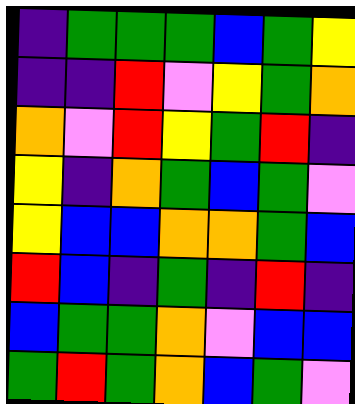[["indigo", "green", "green", "green", "blue", "green", "yellow"], ["indigo", "indigo", "red", "violet", "yellow", "green", "orange"], ["orange", "violet", "red", "yellow", "green", "red", "indigo"], ["yellow", "indigo", "orange", "green", "blue", "green", "violet"], ["yellow", "blue", "blue", "orange", "orange", "green", "blue"], ["red", "blue", "indigo", "green", "indigo", "red", "indigo"], ["blue", "green", "green", "orange", "violet", "blue", "blue"], ["green", "red", "green", "orange", "blue", "green", "violet"]]